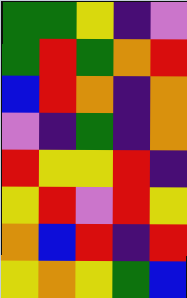[["green", "green", "yellow", "indigo", "violet"], ["green", "red", "green", "orange", "red"], ["blue", "red", "orange", "indigo", "orange"], ["violet", "indigo", "green", "indigo", "orange"], ["red", "yellow", "yellow", "red", "indigo"], ["yellow", "red", "violet", "red", "yellow"], ["orange", "blue", "red", "indigo", "red"], ["yellow", "orange", "yellow", "green", "blue"]]